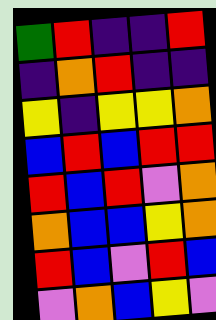[["green", "red", "indigo", "indigo", "red"], ["indigo", "orange", "red", "indigo", "indigo"], ["yellow", "indigo", "yellow", "yellow", "orange"], ["blue", "red", "blue", "red", "red"], ["red", "blue", "red", "violet", "orange"], ["orange", "blue", "blue", "yellow", "orange"], ["red", "blue", "violet", "red", "blue"], ["violet", "orange", "blue", "yellow", "violet"]]